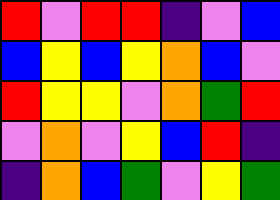[["red", "violet", "red", "red", "indigo", "violet", "blue"], ["blue", "yellow", "blue", "yellow", "orange", "blue", "violet"], ["red", "yellow", "yellow", "violet", "orange", "green", "red"], ["violet", "orange", "violet", "yellow", "blue", "red", "indigo"], ["indigo", "orange", "blue", "green", "violet", "yellow", "green"]]